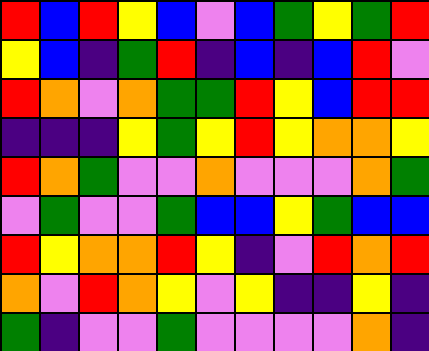[["red", "blue", "red", "yellow", "blue", "violet", "blue", "green", "yellow", "green", "red"], ["yellow", "blue", "indigo", "green", "red", "indigo", "blue", "indigo", "blue", "red", "violet"], ["red", "orange", "violet", "orange", "green", "green", "red", "yellow", "blue", "red", "red"], ["indigo", "indigo", "indigo", "yellow", "green", "yellow", "red", "yellow", "orange", "orange", "yellow"], ["red", "orange", "green", "violet", "violet", "orange", "violet", "violet", "violet", "orange", "green"], ["violet", "green", "violet", "violet", "green", "blue", "blue", "yellow", "green", "blue", "blue"], ["red", "yellow", "orange", "orange", "red", "yellow", "indigo", "violet", "red", "orange", "red"], ["orange", "violet", "red", "orange", "yellow", "violet", "yellow", "indigo", "indigo", "yellow", "indigo"], ["green", "indigo", "violet", "violet", "green", "violet", "violet", "violet", "violet", "orange", "indigo"]]